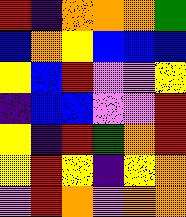[["red", "indigo", "orange", "orange", "orange", "green"], ["blue", "orange", "yellow", "blue", "blue", "blue"], ["yellow", "blue", "red", "violet", "violet", "yellow"], ["indigo", "blue", "blue", "violet", "violet", "red"], ["yellow", "indigo", "red", "green", "orange", "red"], ["yellow", "red", "yellow", "indigo", "yellow", "orange"], ["violet", "red", "orange", "violet", "orange", "orange"]]